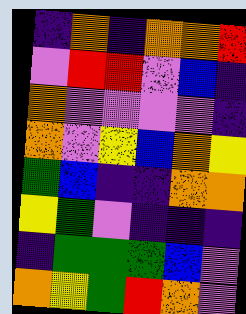[["indigo", "orange", "indigo", "orange", "orange", "red"], ["violet", "red", "red", "violet", "blue", "indigo"], ["orange", "violet", "violet", "violet", "violet", "indigo"], ["orange", "violet", "yellow", "blue", "orange", "yellow"], ["green", "blue", "indigo", "indigo", "orange", "orange"], ["yellow", "green", "violet", "indigo", "indigo", "indigo"], ["indigo", "green", "green", "green", "blue", "violet"], ["orange", "yellow", "green", "red", "orange", "violet"]]